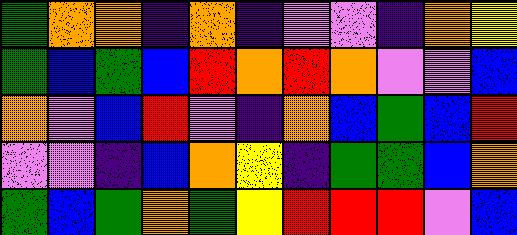[["green", "orange", "orange", "indigo", "orange", "indigo", "violet", "violet", "indigo", "orange", "yellow"], ["green", "blue", "green", "blue", "red", "orange", "red", "orange", "violet", "violet", "blue"], ["orange", "violet", "blue", "red", "violet", "indigo", "orange", "blue", "green", "blue", "red"], ["violet", "violet", "indigo", "blue", "orange", "yellow", "indigo", "green", "green", "blue", "orange"], ["green", "blue", "green", "orange", "green", "yellow", "red", "red", "red", "violet", "blue"]]